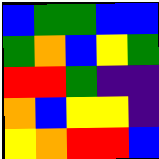[["blue", "green", "green", "blue", "blue"], ["green", "orange", "blue", "yellow", "green"], ["red", "red", "green", "indigo", "indigo"], ["orange", "blue", "yellow", "yellow", "indigo"], ["yellow", "orange", "red", "red", "blue"]]